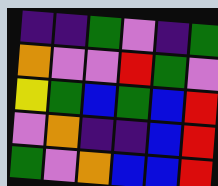[["indigo", "indigo", "green", "violet", "indigo", "green"], ["orange", "violet", "violet", "red", "green", "violet"], ["yellow", "green", "blue", "green", "blue", "red"], ["violet", "orange", "indigo", "indigo", "blue", "red"], ["green", "violet", "orange", "blue", "blue", "red"]]